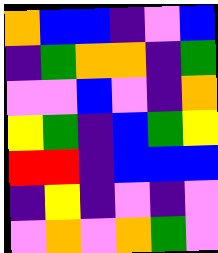[["orange", "blue", "blue", "indigo", "violet", "blue"], ["indigo", "green", "orange", "orange", "indigo", "green"], ["violet", "violet", "blue", "violet", "indigo", "orange"], ["yellow", "green", "indigo", "blue", "green", "yellow"], ["red", "red", "indigo", "blue", "blue", "blue"], ["indigo", "yellow", "indigo", "violet", "indigo", "violet"], ["violet", "orange", "violet", "orange", "green", "violet"]]